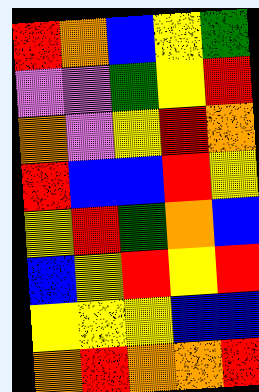[["red", "orange", "blue", "yellow", "green"], ["violet", "violet", "green", "yellow", "red"], ["orange", "violet", "yellow", "red", "orange"], ["red", "blue", "blue", "red", "yellow"], ["yellow", "red", "green", "orange", "blue"], ["blue", "yellow", "red", "yellow", "red"], ["yellow", "yellow", "yellow", "blue", "blue"], ["orange", "red", "orange", "orange", "red"]]